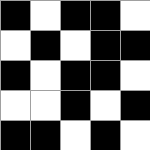[["black", "white", "black", "black", "white"], ["white", "black", "white", "black", "black"], ["black", "white", "black", "black", "white"], ["white", "white", "black", "white", "black"], ["black", "black", "white", "black", "white"]]